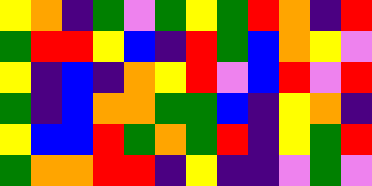[["yellow", "orange", "indigo", "green", "violet", "green", "yellow", "green", "red", "orange", "indigo", "red"], ["green", "red", "red", "yellow", "blue", "indigo", "red", "green", "blue", "orange", "yellow", "violet"], ["yellow", "indigo", "blue", "indigo", "orange", "yellow", "red", "violet", "blue", "red", "violet", "red"], ["green", "indigo", "blue", "orange", "orange", "green", "green", "blue", "indigo", "yellow", "orange", "indigo"], ["yellow", "blue", "blue", "red", "green", "orange", "green", "red", "indigo", "yellow", "green", "red"], ["green", "orange", "orange", "red", "red", "indigo", "yellow", "indigo", "indigo", "violet", "green", "violet"]]